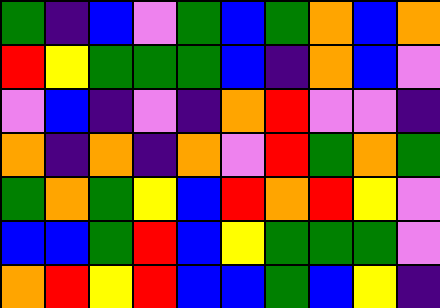[["green", "indigo", "blue", "violet", "green", "blue", "green", "orange", "blue", "orange"], ["red", "yellow", "green", "green", "green", "blue", "indigo", "orange", "blue", "violet"], ["violet", "blue", "indigo", "violet", "indigo", "orange", "red", "violet", "violet", "indigo"], ["orange", "indigo", "orange", "indigo", "orange", "violet", "red", "green", "orange", "green"], ["green", "orange", "green", "yellow", "blue", "red", "orange", "red", "yellow", "violet"], ["blue", "blue", "green", "red", "blue", "yellow", "green", "green", "green", "violet"], ["orange", "red", "yellow", "red", "blue", "blue", "green", "blue", "yellow", "indigo"]]